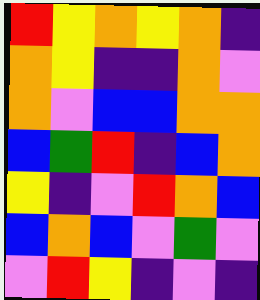[["red", "yellow", "orange", "yellow", "orange", "indigo"], ["orange", "yellow", "indigo", "indigo", "orange", "violet"], ["orange", "violet", "blue", "blue", "orange", "orange"], ["blue", "green", "red", "indigo", "blue", "orange"], ["yellow", "indigo", "violet", "red", "orange", "blue"], ["blue", "orange", "blue", "violet", "green", "violet"], ["violet", "red", "yellow", "indigo", "violet", "indigo"]]